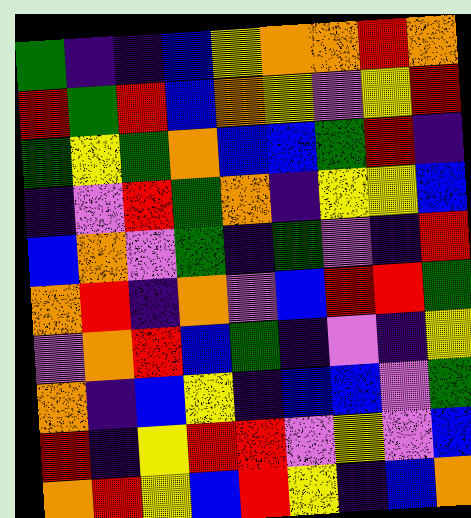[["green", "indigo", "indigo", "blue", "yellow", "orange", "orange", "red", "orange"], ["red", "green", "red", "blue", "orange", "yellow", "violet", "yellow", "red"], ["green", "yellow", "green", "orange", "blue", "blue", "green", "red", "indigo"], ["indigo", "violet", "red", "green", "orange", "indigo", "yellow", "yellow", "blue"], ["blue", "orange", "violet", "green", "indigo", "green", "violet", "indigo", "red"], ["orange", "red", "indigo", "orange", "violet", "blue", "red", "red", "green"], ["violet", "orange", "red", "blue", "green", "indigo", "violet", "indigo", "yellow"], ["orange", "indigo", "blue", "yellow", "indigo", "blue", "blue", "violet", "green"], ["red", "indigo", "yellow", "red", "red", "violet", "yellow", "violet", "blue"], ["orange", "red", "yellow", "blue", "red", "yellow", "indigo", "blue", "orange"]]